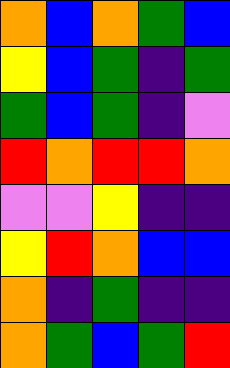[["orange", "blue", "orange", "green", "blue"], ["yellow", "blue", "green", "indigo", "green"], ["green", "blue", "green", "indigo", "violet"], ["red", "orange", "red", "red", "orange"], ["violet", "violet", "yellow", "indigo", "indigo"], ["yellow", "red", "orange", "blue", "blue"], ["orange", "indigo", "green", "indigo", "indigo"], ["orange", "green", "blue", "green", "red"]]